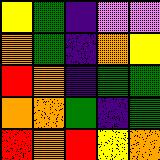[["yellow", "green", "indigo", "violet", "violet"], ["orange", "green", "indigo", "orange", "yellow"], ["red", "orange", "indigo", "green", "green"], ["orange", "orange", "green", "indigo", "green"], ["red", "orange", "red", "yellow", "orange"]]